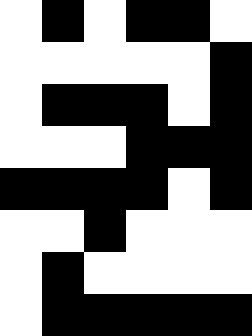[["white", "black", "white", "black", "black", "white"], ["white", "white", "white", "white", "white", "black"], ["white", "black", "black", "black", "white", "black"], ["white", "white", "white", "black", "black", "black"], ["black", "black", "black", "black", "white", "black"], ["white", "white", "black", "white", "white", "white"], ["white", "black", "white", "white", "white", "white"], ["white", "black", "black", "black", "black", "black"]]